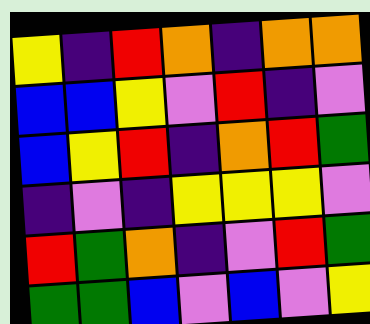[["yellow", "indigo", "red", "orange", "indigo", "orange", "orange"], ["blue", "blue", "yellow", "violet", "red", "indigo", "violet"], ["blue", "yellow", "red", "indigo", "orange", "red", "green"], ["indigo", "violet", "indigo", "yellow", "yellow", "yellow", "violet"], ["red", "green", "orange", "indigo", "violet", "red", "green"], ["green", "green", "blue", "violet", "blue", "violet", "yellow"]]